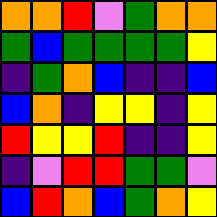[["orange", "orange", "red", "violet", "green", "orange", "orange"], ["green", "blue", "green", "green", "green", "green", "yellow"], ["indigo", "green", "orange", "blue", "indigo", "indigo", "blue"], ["blue", "orange", "indigo", "yellow", "yellow", "indigo", "yellow"], ["red", "yellow", "yellow", "red", "indigo", "indigo", "yellow"], ["indigo", "violet", "red", "red", "green", "green", "violet"], ["blue", "red", "orange", "blue", "green", "orange", "yellow"]]